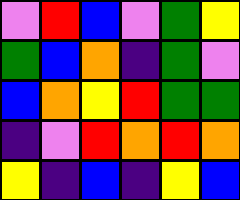[["violet", "red", "blue", "violet", "green", "yellow"], ["green", "blue", "orange", "indigo", "green", "violet"], ["blue", "orange", "yellow", "red", "green", "green"], ["indigo", "violet", "red", "orange", "red", "orange"], ["yellow", "indigo", "blue", "indigo", "yellow", "blue"]]